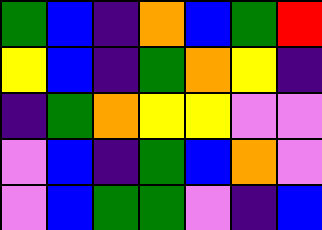[["green", "blue", "indigo", "orange", "blue", "green", "red"], ["yellow", "blue", "indigo", "green", "orange", "yellow", "indigo"], ["indigo", "green", "orange", "yellow", "yellow", "violet", "violet"], ["violet", "blue", "indigo", "green", "blue", "orange", "violet"], ["violet", "blue", "green", "green", "violet", "indigo", "blue"]]